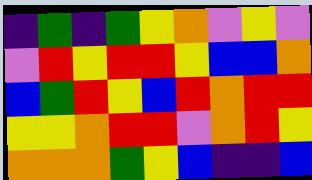[["indigo", "green", "indigo", "green", "yellow", "orange", "violet", "yellow", "violet"], ["violet", "red", "yellow", "red", "red", "yellow", "blue", "blue", "orange"], ["blue", "green", "red", "yellow", "blue", "red", "orange", "red", "red"], ["yellow", "yellow", "orange", "red", "red", "violet", "orange", "red", "yellow"], ["orange", "orange", "orange", "green", "yellow", "blue", "indigo", "indigo", "blue"]]